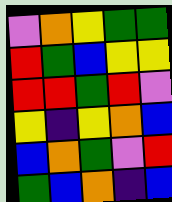[["violet", "orange", "yellow", "green", "green"], ["red", "green", "blue", "yellow", "yellow"], ["red", "red", "green", "red", "violet"], ["yellow", "indigo", "yellow", "orange", "blue"], ["blue", "orange", "green", "violet", "red"], ["green", "blue", "orange", "indigo", "blue"]]